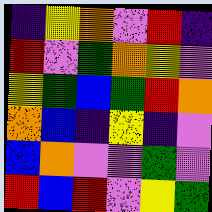[["indigo", "yellow", "orange", "violet", "red", "indigo"], ["red", "violet", "green", "orange", "yellow", "violet"], ["yellow", "green", "blue", "green", "red", "orange"], ["orange", "blue", "indigo", "yellow", "indigo", "violet"], ["blue", "orange", "violet", "violet", "green", "violet"], ["red", "blue", "red", "violet", "yellow", "green"]]